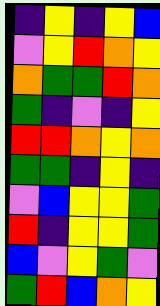[["indigo", "yellow", "indigo", "yellow", "blue"], ["violet", "yellow", "red", "orange", "yellow"], ["orange", "green", "green", "red", "orange"], ["green", "indigo", "violet", "indigo", "yellow"], ["red", "red", "orange", "yellow", "orange"], ["green", "green", "indigo", "yellow", "indigo"], ["violet", "blue", "yellow", "yellow", "green"], ["red", "indigo", "yellow", "yellow", "green"], ["blue", "violet", "yellow", "green", "violet"], ["green", "red", "blue", "orange", "yellow"]]